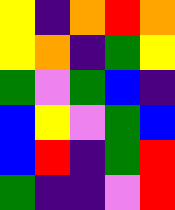[["yellow", "indigo", "orange", "red", "orange"], ["yellow", "orange", "indigo", "green", "yellow"], ["green", "violet", "green", "blue", "indigo"], ["blue", "yellow", "violet", "green", "blue"], ["blue", "red", "indigo", "green", "red"], ["green", "indigo", "indigo", "violet", "red"]]